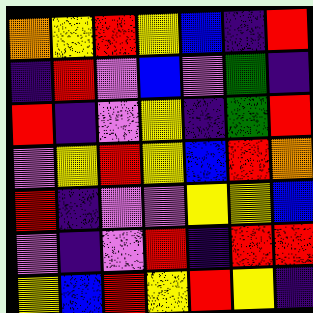[["orange", "yellow", "red", "yellow", "blue", "indigo", "red"], ["indigo", "red", "violet", "blue", "violet", "green", "indigo"], ["red", "indigo", "violet", "yellow", "indigo", "green", "red"], ["violet", "yellow", "red", "yellow", "blue", "red", "orange"], ["red", "indigo", "violet", "violet", "yellow", "yellow", "blue"], ["violet", "indigo", "violet", "red", "indigo", "red", "red"], ["yellow", "blue", "red", "yellow", "red", "yellow", "indigo"]]